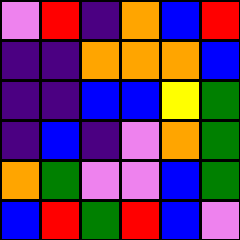[["violet", "red", "indigo", "orange", "blue", "red"], ["indigo", "indigo", "orange", "orange", "orange", "blue"], ["indigo", "indigo", "blue", "blue", "yellow", "green"], ["indigo", "blue", "indigo", "violet", "orange", "green"], ["orange", "green", "violet", "violet", "blue", "green"], ["blue", "red", "green", "red", "blue", "violet"]]